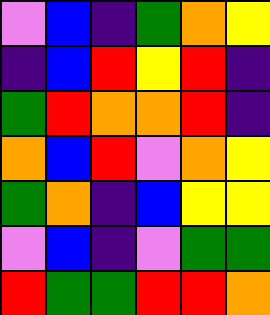[["violet", "blue", "indigo", "green", "orange", "yellow"], ["indigo", "blue", "red", "yellow", "red", "indigo"], ["green", "red", "orange", "orange", "red", "indigo"], ["orange", "blue", "red", "violet", "orange", "yellow"], ["green", "orange", "indigo", "blue", "yellow", "yellow"], ["violet", "blue", "indigo", "violet", "green", "green"], ["red", "green", "green", "red", "red", "orange"]]